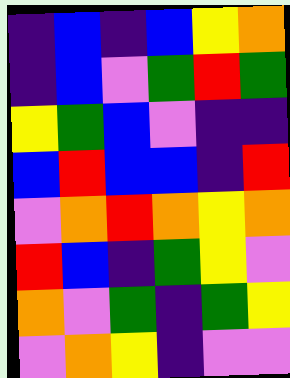[["indigo", "blue", "indigo", "blue", "yellow", "orange"], ["indigo", "blue", "violet", "green", "red", "green"], ["yellow", "green", "blue", "violet", "indigo", "indigo"], ["blue", "red", "blue", "blue", "indigo", "red"], ["violet", "orange", "red", "orange", "yellow", "orange"], ["red", "blue", "indigo", "green", "yellow", "violet"], ["orange", "violet", "green", "indigo", "green", "yellow"], ["violet", "orange", "yellow", "indigo", "violet", "violet"]]